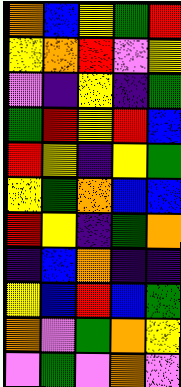[["orange", "blue", "yellow", "green", "red"], ["yellow", "orange", "red", "violet", "yellow"], ["violet", "indigo", "yellow", "indigo", "green"], ["green", "red", "yellow", "red", "blue"], ["red", "yellow", "indigo", "yellow", "green"], ["yellow", "green", "orange", "blue", "blue"], ["red", "yellow", "indigo", "green", "orange"], ["indigo", "blue", "orange", "indigo", "indigo"], ["yellow", "blue", "red", "blue", "green"], ["orange", "violet", "green", "orange", "yellow"], ["violet", "green", "violet", "orange", "violet"]]